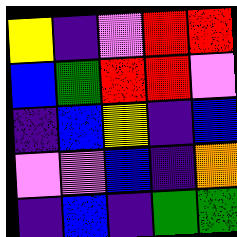[["yellow", "indigo", "violet", "red", "red"], ["blue", "green", "red", "red", "violet"], ["indigo", "blue", "yellow", "indigo", "blue"], ["violet", "violet", "blue", "indigo", "orange"], ["indigo", "blue", "indigo", "green", "green"]]